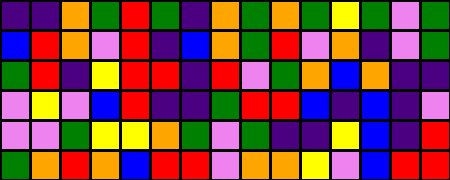[["indigo", "indigo", "orange", "green", "red", "green", "indigo", "orange", "green", "orange", "green", "yellow", "green", "violet", "green"], ["blue", "red", "orange", "violet", "red", "indigo", "blue", "orange", "green", "red", "violet", "orange", "indigo", "violet", "green"], ["green", "red", "indigo", "yellow", "red", "red", "indigo", "red", "violet", "green", "orange", "blue", "orange", "indigo", "indigo"], ["violet", "yellow", "violet", "blue", "red", "indigo", "indigo", "green", "red", "red", "blue", "indigo", "blue", "indigo", "violet"], ["violet", "violet", "green", "yellow", "yellow", "orange", "green", "violet", "green", "indigo", "indigo", "yellow", "blue", "indigo", "red"], ["green", "orange", "red", "orange", "blue", "red", "red", "violet", "orange", "orange", "yellow", "violet", "blue", "red", "red"]]